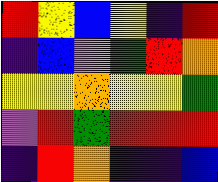[["red", "yellow", "blue", "yellow", "indigo", "red"], ["indigo", "blue", "violet", "green", "red", "orange"], ["yellow", "yellow", "orange", "yellow", "yellow", "green"], ["violet", "red", "green", "red", "red", "red"], ["indigo", "red", "orange", "indigo", "indigo", "blue"]]